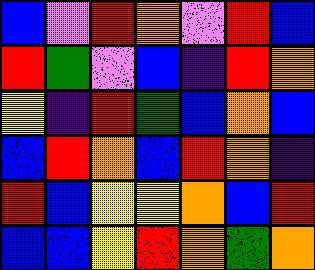[["blue", "violet", "red", "orange", "violet", "red", "blue"], ["red", "green", "violet", "blue", "indigo", "red", "orange"], ["yellow", "indigo", "red", "green", "blue", "orange", "blue"], ["blue", "red", "orange", "blue", "red", "orange", "indigo"], ["red", "blue", "yellow", "yellow", "orange", "blue", "red"], ["blue", "blue", "yellow", "red", "orange", "green", "orange"]]